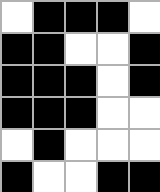[["white", "black", "black", "black", "white"], ["black", "black", "white", "white", "black"], ["black", "black", "black", "white", "black"], ["black", "black", "black", "white", "white"], ["white", "black", "white", "white", "white"], ["black", "white", "white", "black", "black"]]